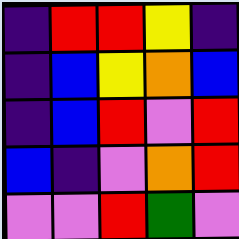[["indigo", "red", "red", "yellow", "indigo"], ["indigo", "blue", "yellow", "orange", "blue"], ["indigo", "blue", "red", "violet", "red"], ["blue", "indigo", "violet", "orange", "red"], ["violet", "violet", "red", "green", "violet"]]